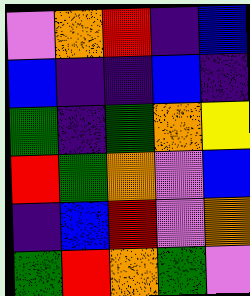[["violet", "orange", "red", "indigo", "blue"], ["blue", "indigo", "indigo", "blue", "indigo"], ["green", "indigo", "green", "orange", "yellow"], ["red", "green", "orange", "violet", "blue"], ["indigo", "blue", "red", "violet", "orange"], ["green", "red", "orange", "green", "violet"]]